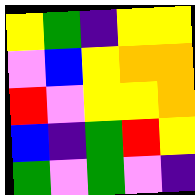[["yellow", "green", "indigo", "yellow", "yellow"], ["violet", "blue", "yellow", "orange", "orange"], ["red", "violet", "yellow", "yellow", "orange"], ["blue", "indigo", "green", "red", "yellow"], ["green", "violet", "green", "violet", "indigo"]]